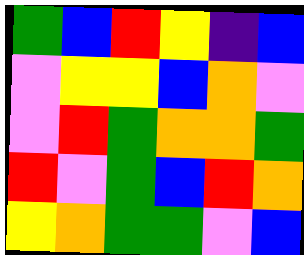[["green", "blue", "red", "yellow", "indigo", "blue"], ["violet", "yellow", "yellow", "blue", "orange", "violet"], ["violet", "red", "green", "orange", "orange", "green"], ["red", "violet", "green", "blue", "red", "orange"], ["yellow", "orange", "green", "green", "violet", "blue"]]